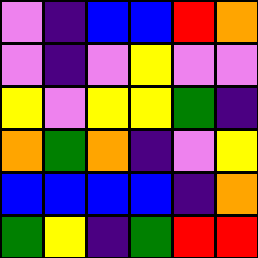[["violet", "indigo", "blue", "blue", "red", "orange"], ["violet", "indigo", "violet", "yellow", "violet", "violet"], ["yellow", "violet", "yellow", "yellow", "green", "indigo"], ["orange", "green", "orange", "indigo", "violet", "yellow"], ["blue", "blue", "blue", "blue", "indigo", "orange"], ["green", "yellow", "indigo", "green", "red", "red"]]